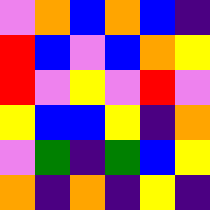[["violet", "orange", "blue", "orange", "blue", "indigo"], ["red", "blue", "violet", "blue", "orange", "yellow"], ["red", "violet", "yellow", "violet", "red", "violet"], ["yellow", "blue", "blue", "yellow", "indigo", "orange"], ["violet", "green", "indigo", "green", "blue", "yellow"], ["orange", "indigo", "orange", "indigo", "yellow", "indigo"]]